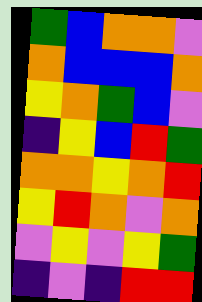[["green", "blue", "orange", "orange", "violet"], ["orange", "blue", "blue", "blue", "orange"], ["yellow", "orange", "green", "blue", "violet"], ["indigo", "yellow", "blue", "red", "green"], ["orange", "orange", "yellow", "orange", "red"], ["yellow", "red", "orange", "violet", "orange"], ["violet", "yellow", "violet", "yellow", "green"], ["indigo", "violet", "indigo", "red", "red"]]